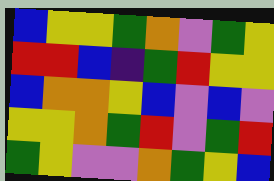[["blue", "yellow", "yellow", "green", "orange", "violet", "green", "yellow"], ["red", "red", "blue", "indigo", "green", "red", "yellow", "yellow"], ["blue", "orange", "orange", "yellow", "blue", "violet", "blue", "violet"], ["yellow", "yellow", "orange", "green", "red", "violet", "green", "red"], ["green", "yellow", "violet", "violet", "orange", "green", "yellow", "blue"]]